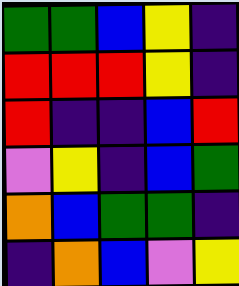[["green", "green", "blue", "yellow", "indigo"], ["red", "red", "red", "yellow", "indigo"], ["red", "indigo", "indigo", "blue", "red"], ["violet", "yellow", "indigo", "blue", "green"], ["orange", "blue", "green", "green", "indigo"], ["indigo", "orange", "blue", "violet", "yellow"]]